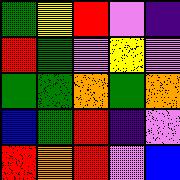[["green", "yellow", "red", "violet", "indigo"], ["red", "green", "violet", "yellow", "violet"], ["green", "green", "orange", "green", "orange"], ["blue", "green", "red", "indigo", "violet"], ["red", "orange", "red", "violet", "blue"]]